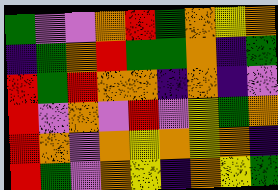[["green", "violet", "violet", "orange", "red", "green", "orange", "yellow", "orange"], ["indigo", "green", "orange", "red", "green", "green", "orange", "indigo", "green"], ["red", "green", "red", "orange", "orange", "indigo", "orange", "indigo", "violet"], ["red", "violet", "orange", "violet", "red", "violet", "yellow", "green", "orange"], ["red", "orange", "violet", "orange", "yellow", "orange", "yellow", "orange", "indigo"], ["red", "green", "violet", "orange", "yellow", "indigo", "orange", "yellow", "green"]]